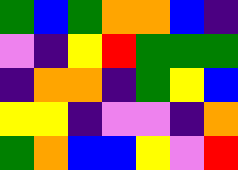[["green", "blue", "green", "orange", "orange", "blue", "indigo"], ["violet", "indigo", "yellow", "red", "green", "green", "green"], ["indigo", "orange", "orange", "indigo", "green", "yellow", "blue"], ["yellow", "yellow", "indigo", "violet", "violet", "indigo", "orange"], ["green", "orange", "blue", "blue", "yellow", "violet", "red"]]